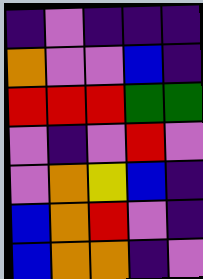[["indigo", "violet", "indigo", "indigo", "indigo"], ["orange", "violet", "violet", "blue", "indigo"], ["red", "red", "red", "green", "green"], ["violet", "indigo", "violet", "red", "violet"], ["violet", "orange", "yellow", "blue", "indigo"], ["blue", "orange", "red", "violet", "indigo"], ["blue", "orange", "orange", "indigo", "violet"]]